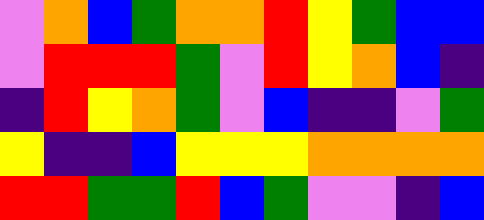[["violet", "orange", "blue", "green", "orange", "orange", "red", "yellow", "green", "blue", "blue"], ["violet", "red", "red", "red", "green", "violet", "red", "yellow", "orange", "blue", "indigo"], ["indigo", "red", "yellow", "orange", "green", "violet", "blue", "indigo", "indigo", "violet", "green"], ["yellow", "indigo", "indigo", "blue", "yellow", "yellow", "yellow", "orange", "orange", "orange", "orange"], ["red", "red", "green", "green", "red", "blue", "green", "violet", "violet", "indigo", "blue"]]